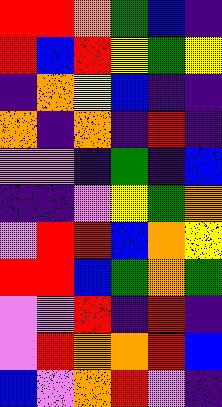[["red", "red", "orange", "green", "blue", "indigo"], ["red", "blue", "red", "yellow", "green", "yellow"], ["indigo", "orange", "yellow", "blue", "indigo", "indigo"], ["orange", "indigo", "orange", "indigo", "red", "indigo"], ["violet", "violet", "indigo", "green", "indigo", "blue"], ["indigo", "indigo", "violet", "yellow", "green", "orange"], ["violet", "red", "red", "blue", "orange", "yellow"], ["red", "red", "blue", "green", "orange", "green"], ["violet", "violet", "red", "indigo", "red", "indigo"], ["violet", "red", "orange", "orange", "red", "blue"], ["blue", "violet", "orange", "red", "violet", "indigo"]]